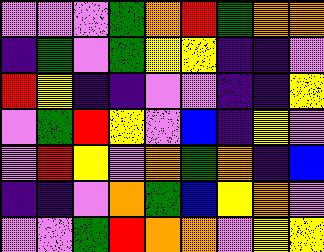[["violet", "violet", "violet", "green", "orange", "red", "green", "orange", "orange"], ["indigo", "green", "violet", "green", "yellow", "yellow", "indigo", "indigo", "violet"], ["red", "yellow", "indigo", "indigo", "violet", "violet", "indigo", "indigo", "yellow"], ["violet", "green", "red", "yellow", "violet", "blue", "indigo", "yellow", "violet"], ["violet", "red", "yellow", "violet", "orange", "green", "orange", "indigo", "blue"], ["indigo", "indigo", "violet", "orange", "green", "blue", "yellow", "orange", "violet"], ["violet", "violet", "green", "red", "orange", "orange", "violet", "yellow", "yellow"]]